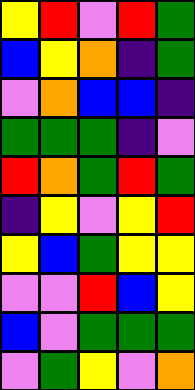[["yellow", "red", "violet", "red", "green"], ["blue", "yellow", "orange", "indigo", "green"], ["violet", "orange", "blue", "blue", "indigo"], ["green", "green", "green", "indigo", "violet"], ["red", "orange", "green", "red", "green"], ["indigo", "yellow", "violet", "yellow", "red"], ["yellow", "blue", "green", "yellow", "yellow"], ["violet", "violet", "red", "blue", "yellow"], ["blue", "violet", "green", "green", "green"], ["violet", "green", "yellow", "violet", "orange"]]